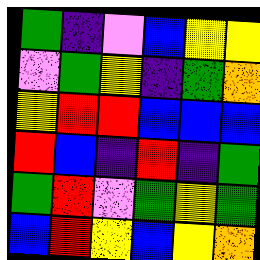[["green", "indigo", "violet", "blue", "yellow", "yellow"], ["violet", "green", "yellow", "indigo", "green", "orange"], ["yellow", "red", "red", "blue", "blue", "blue"], ["red", "blue", "indigo", "red", "indigo", "green"], ["green", "red", "violet", "green", "yellow", "green"], ["blue", "red", "yellow", "blue", "yellow", "orange"]]